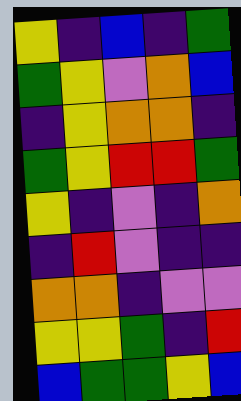[["yellow", "indigo", "blue", "indigo", "green"], ["green", "yellow", "violet", "orange", "blue"], ["indigo", "yellow", "orange", "orange", "indigo"], ["green", "yellow", "red", "red", "green"], ["yellow", "indigo", "violet", "indigo", "orange"], ["indigo", "red", "violet", "indigo", "indigo"], ["orange", "orange", "indigo", "violet", "violet"], ["yellow", "yellow", "green", "indigo", "red"], ["blue", "green", "green", "yellow", "blue"]]